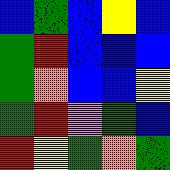[["blue", "green", "blue", "yellow", "blue"], ["green", "red", "blue", "blue", "blue"], ["green", "orange", "blue", "blue", "yellow"], ["green", "red", "violet", "green", "blue"], ["red", "yellow", "green", "orange", "green"]]